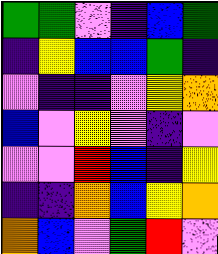[["green", "green", "violet", "indigo", "blue", "green"], ["indigo", "yellow", "blue", "blue", "green", "indigo"], ["violet", "indigo", "indigo", "violet", "yellow", "orange"], ["blue", "violet", "yellow", "violet", "indigo", "violet"], ["violet", "violet", "red", "blue", "indigo", "yellow"], ["indigo", "indigo", "orange", "blue", "yellow", "orange"], ["orange", "blue", "violet", "green", "red", "violet"]]